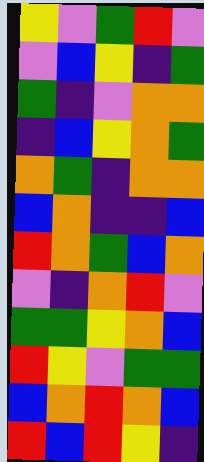[["yellow", "violet", "green", "red", "violet"], ["violet", "blue", "yellow", "indigo", "green"], ["green", "indigo", "violet", "orange", "orange"], ["indigo", "blue", "yellow", "orange", "green"], ["orange", "green", "indigo", "orange", "orange"], ["blue", "orange", "indigo", "indigo", "blue"], ["red", "orange", "green", "blue", "orange"], ["violet", "indigo", "orange", "red", "violet"], ["green", "green", "yellow", "orange", "blue"], ["red", "yellow", "violet", "green", "green"], ["blue", "orange", "red", "orange", "blue"], ["red", "blue", "red", "yellow", "indigo"]]